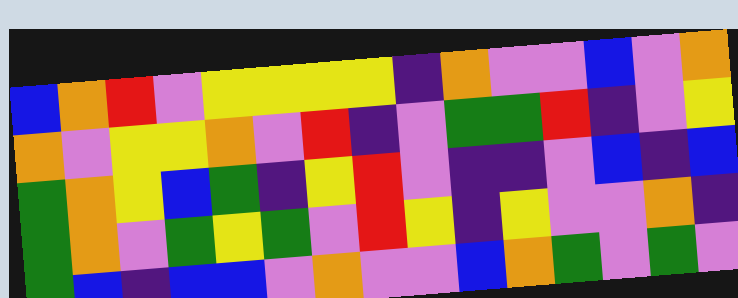[["blue", "orange", "red", "violet", "yellow", "yellow", "yellow", "yellow", "indigo", "orange", "violet", "violet", "blue", "violet", "orange"], ["orange", "violet", "yellow", "yellow", "orange", "violet", "red", "indigo", "violet", "green", "green", "red", "indigo", "violet", "yellow"], ["green", "orange", "yellow", "blue", "green", "indigo", "yellow", "red", "violet", "indigo", "indigo", "violet", "blue", "indigo", "blue"], ["green", "orange", "violet", "green", "yellow", "green", "violet", "red", "yellow", "indigo", "yellow", "violet", "violet", "orange", "indigo"], ["green", "blue", "indigo", "blue", "blue", "violet", "orange", "violet", "violet", "blue", "orange", "green", "violet", "green", "violet"]]